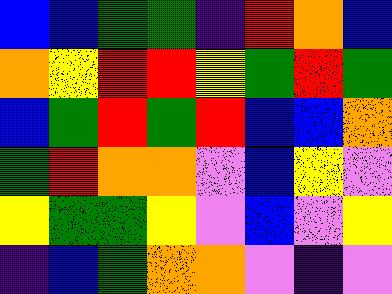[["blue", "blue", "green", "green", "indigo", "red", "orange", "blue"], ["orange", "yellow", "red", "red", "yellow", "green", "red", "green"], ["blue", "green", "red", "green", "red", "blue", "blue", "orange"], ["green", "red", "orange", "orange", "violet", "blue", "yellow", "violet"], ["yellow", "green", "green", "yellow", "violet", "blue", "violet", "yellow"], ["indigo", "blue", "green", "orange", "orange", "violet", "indigo", "violet"]]